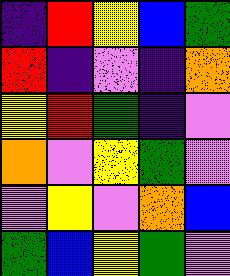[["indigo", "red", "yellow", "blue", "green"], ["red", "indigo", "violet", "indigo", "orange"], ["yellow", "red", "green", "indigo", "violet"], ["orange", "violet", "yellow", "green", "violet"], ["violet", "yellow", "violet", "orange", "blue"], ["green", "blue", "yellow", "green", "violet"]]